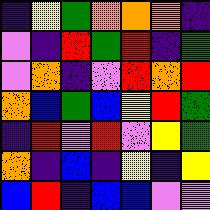[["indigo", "yellow", "green", "orange", "orange", "orange", "indigo"], ["violet", "indigo", "red", "green", "red", "indigo", "green"], ["violet", "orange", "indigo", "violet", "red", "orange", "red"], ["orange", "blue", "green", "blue", "yellow", "red", "green"], ["indigo", "red", "violet", "red", "violet", "yellow", "green"], ["orange", "indigo", "blue", "indigo", "yellow", "indigo", "yellow"], ["blue", "red", "indigo", "blue", "blue", "violet", "violet"]]